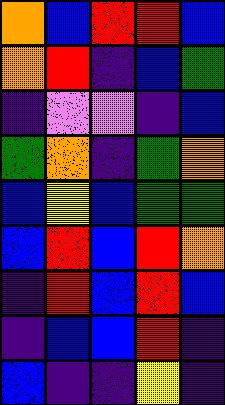[["orange", "blue", "red", "red", "blue"], ["orange", "red", "indigo", "blue", "green"], ["indigo", "violet", "violet", "indigo", "blue"], ["green", "orange", "indigo", "green", "orange"], ["blue", "yellow", "blue", "green", "green"], ["blue", "red", "blue", "red", "orange"], ["indigo", "red", "blue", "red", "blue"], ["indigo", "blue", "blue", "red", "indigo"], ["blue", "indigo", "indigo", "yellow", "indigo"]]